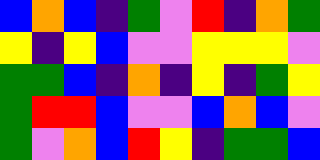[["blue", "orange", "blue", "indigo", "green", "violet", "red", "indigo", "orange", "green"], ["yellow", "indigo", "yellow", "blue", "violet", "violet", "yellow", "yellow", "yellow", "violet"], ["green", "green", "blue", "indigo", "orange", "indigo", "yellow", "indigo", "green", "yellow"], ["green", "red", "red", "blue", "violet", "violet", "blue", "orange", "blue", "violet"], ["green", "violet", "orange", "blue", "red", "yellow", "indigo", "green", "green", "blue"]]